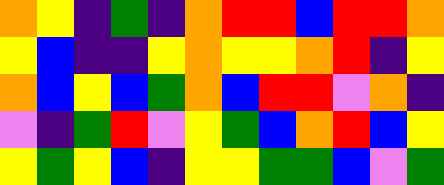[["orange", "yellow", "indigo", "green", "indigo", "orange", "red", "red", "blue", "red", "red", "orange"], ["yellow", "blue", "indigo", "indigo", "yellow", "orange", "yellow", "yellow", "orange", "red", "indigo", "yellow"], ["orange", "blue", "yellow", "blue", "green", "orange", "blue", "red", "red", "violet", "orange", "indigo"], ["violet", "indigo", "green", "red", "violet", "yellow", "green", "blue", "orange", "red", "blue", "yellow"], ["yellow", "green", "yellow", "blue", "indigo", "yellow", "yellow", "green", "green", "blue", "violet", "green"]]